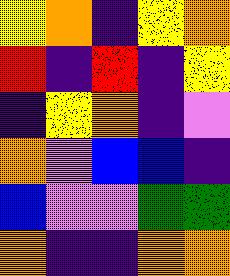[["yellow", "orange", "indigo", "yellow", "orange"], ["red", "indigo", "red", "indigo", "yellow"], ["indigo", "yellow", "orange", "indigo", "violet"], ["orange", "violet", "blue", "blue", "indigo"], ["blue", "violet", "violet", "green", "green"], ["orange", "indigo", "indigo", "orange", "orange"]]